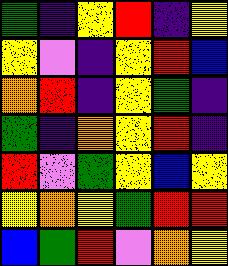[["green", "indigo", "yellow", "red", "indigo", "yellow"], ["yellow", "violet", "indigo", "yellow", "red", "blue"], ["orange", "red", "indigo", "yellow", "green", "indigo"], ["green", "indigo", "orange", "yellow", "red", "indigo"], ["red", "violet", "green", "yellow", "blue", "yellow"], ["yellow", "orange", "yellow", "green", "red", "red"], ["blue", "green", "red", "violet", "orange", "yellow"]]